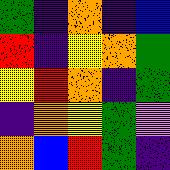[["green", "indigo", "orange", "indigo", "blue"], ["red", "indigo", "yellow", "orange", "green"], ["yellow", "red", "orange", "indigo", "green"], ["indigo", "orange", "yellow", "green", "violet"], ["orange", "blue", "red", "green", "indigo"]]